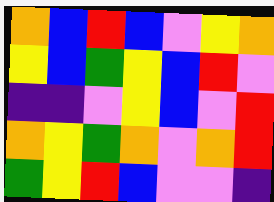[["orange", "blue", "red", "blue", "violet", "yellow", "orange"], ["yellow", "blue", "green", "yellow", "blue", "red", "violet"], ["indigo", "indigo", "violet", "yellow", "blue", "violet", "red"], ["orange", "yellow", "green", "orange", "violet", "orange", "red"], ["green", "yellow", "red", "blue", "violet", "violet", "indigo"]]